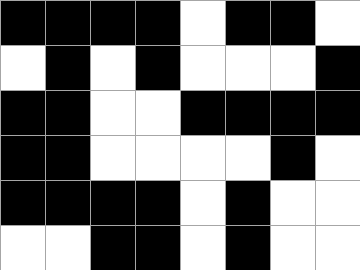[["black", "black", "black", "black", "white", "black", "black", "white"], ["white", "black", "white", "black", "white", "white", "white", "black"], ["black", "black", "white", "white", "black", "black", "black", "black"], ["black", "black", "white", "white", "white", "white", "black", "white"], ["black", "black", "black", "black", "white", "black", "white", "white"], ["white", "white", "black", "black", "white", "black", "white", "white"]]